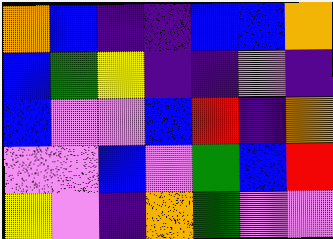[["orange", "blue", "indigo", "indigo", "blue", "blue", "orange"], ["blue", "green", "yellow", "indigo", "indigo", "violet", "indigo"], ["blue", "violet", "violet", "blue", "red", "indigo", "orange"], ["violet", "violet", "blue", "violet", "green", "blue", "red"], ["yellow", "violet", "indigo", "orange", "green", "violet", "violet"]]